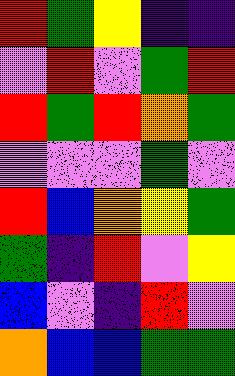[["red", "green", "yellow", "indigo", "indigo"], ["violet", "red", "violet", "green", "red"], ["red", "green", "red", "orange", "green"], ["violet", "violet", "violet", "green", "violet"], ["red", "blue", "orange", "yellow", "green"], ["green", "indigo", "red", "violet", "yellow"], ["blue", "violet", "indigo", "red", "violet"], ["orange", "blue", "blue", "green", "green"]]